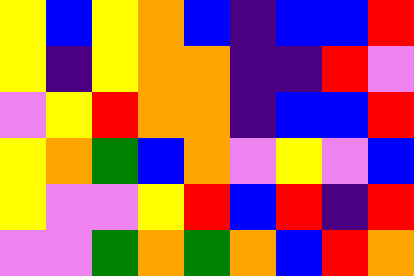[["yellow", "blue", "yellow", "orange", "blue", "indigo", "blue", "blue", "red"], ["yellow", "indigo", "yellow", "orange", "orange", "indigo", "indigo", "red", "violet"], ["violet", "yellow", "red", "orange", "orange", "indigo", "blue", "blue", "red"], ["yellow", "orange", "green", "blue", "orange", "violet", "yellow", "violet", "blue"], ["yellow", "violet", "violet", "yellow", "red", "blue", "red", "indigo", "red"], ["violet", "violet", "green", "orange", "green", "orange", "blue", "red", "orange"]]